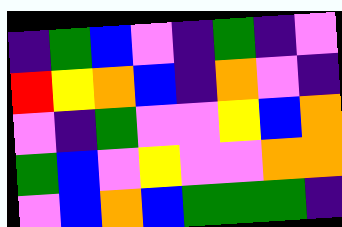[["indigo", "green", "blue", "violet", "indigo", "green", "indigo", "violet"], ["red", "yellow", "orange", "blue", "indigo", "orange", "violet", "indigo"], ["violet", "indigo", "green", "violet", "violet", "yellow", "blue", "orange"], ["green", "blue", "violet", "yellow", "violet", "violet", "orange", "orange"], ["violet", "blue", "orange", "blue", "green", "green", "green", "indigo"]]